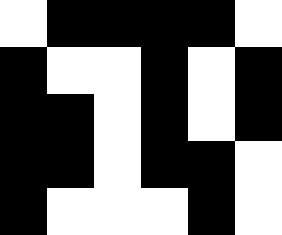[["white", "black", "black", "black", "black", "white"], ["black", "white", "white", "black", "white", "black"], ["black", "black", "white", "black", "white", "black"], ["black", "black", "white", "black", "black", "white"], ["black", "white", "white", "white", "black", "white"]]